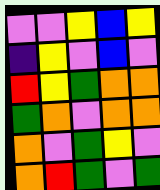[["violet", "violet", "yellow", "blue", "yellow"], ["indigo", "yellow", "violet", "blue", "violet"], ["red", "yellow", "green", "orange", "orange"], ["green", "orange", "violet", "orange", "orange"], ["orange", "violet", "green", "yellow", "violet"], ["orange", "red", "green", "violet", "green"]]